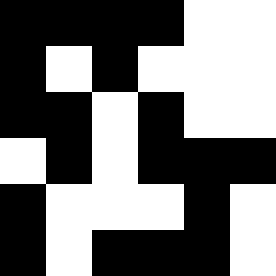[["black", "black", "black", "black", "white", "white"], ["black", "white", "black", "white", "white", "white"], ["black", "black", "white", "black", "white", "white"], ["white", "black", "white", "black", "black", "black"], ["black", "white", "white", "white", "black", "white"], ["black", "white", "black", "black", "black", "white"]]